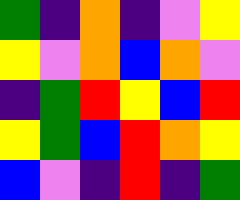[["green", "indigo", "orange", "indigo", "violet", "yellow"], ["yellow", "violet", "orange", "blue", "orange", "violet"], ["indigo", "green", "red", "yellow", "blue", "red"], ["yellow", "green", "blue", "red", "orange", "yellow"], ["blue", "violet", "indigo", "red", "indigo", "green"]]